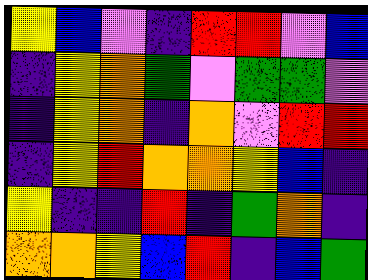[["yellow", "blue", "violet", "indigo", "red", "red", "violet", "blue"], ["indigo", "yellow", "orange", "green", "violet", "green", "green", "violet"], ["indigo", "yellow", "orange", "indigo", "orange", "violet", "red", "red"], ["indigo", "yellow", "red", "orange", "orange", "yellow", "blue", "indigo"], ["yellow", "indigo", "indigo", "red", "indigo", "green", "orange", "indigo"], ["orange", "orange", "yellow", "blue", "red", "indigo", "blue", "green"]]